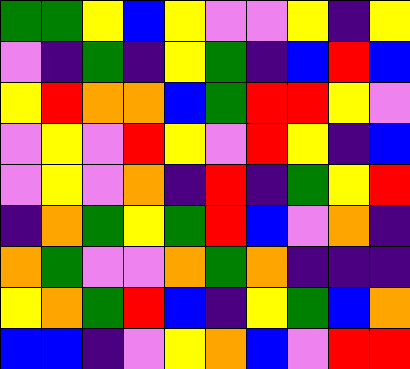[["green", "green", "yellow", "blue", "yellow", "violet", "violet", "yellow", "indigo", "yellow"], ["violet", "indigo", "green", "indigo", "yellow", "green", "indigo", "blue", "red", "blue"], ["yellow", "red", "orange", "orange", "blue", "green", "red", "red", "yellow", "violet"], ["violet", "yellow", "violet", "red", "yellow", "violet", "red", "yellow", "indigo", "blue"], ["violet", "yellow", "violet", "orange", "indigo", "red", "indigo", "green", "yellow", "red"], ["indigo", "orange", "green", "yellow", "green", "red", "blue", "violet", "orange", "indigo"], ["orange", "green", "violet", "violet", "orange", "green", "orange", "indigo", "indigo", "indigo"], ["yellow", "orange", "green", "red", "blue", "indigo", "yellow", "green", "blue", "orange"], ["blue", "blue", "indigo", "violet", "yellow", "orange", "blue", "violet", "red", "red"]]